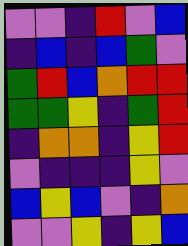[["violet", "violet", "indigo", "red", "violet", "blue"], ["indigo", "blue", "indigo", "blue", "green", "violet"], ["green", "red", "blue", "orange", "red", "red"], ["green", "green", "yellow", "indigo", "green", "red"], ["indigo", "orange", "orange", "indigo", "yellow", "red"], ["violet", "indigo", "indigo", "indigo", "yellow", "violet"], ["blue", "yellow", "blue", "violet", "indigo", "orange"], ["violet", "violet", "yellow", "indigo", "yellow", "blue"]]